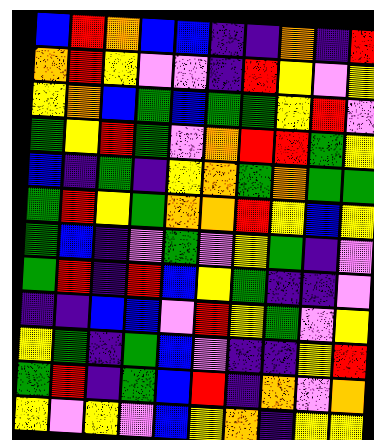[["blue", "red", "orange", "blue", "blue", "indigo", "indigo", "orange", "indigo", "red"], ["orange", "red", "yellow", "violet", "violet", "indigo", "red", "yellow", "violet", "yellow"], ["yellow", "orange", "blue", "green", "blue", "green", "green", "yellow", "red", "violet"], ["green", "yellow", "red", "green", "violet", "orange", "red", "red", "green", "yellow"], ["blue", "indigo", "green", "indigo", "yellow", "orange", "green", "orange", "green", "green"], ["green", "red", "yellow", "green", "orange", "orange", "red", "yellow", "blue", "yellow"], ["green", "blue", "indigo", "violet", "green", "violet", "yellow", "green", "indigo", "violet"], ["green", "red", "indigo", "red", "blue", "yellow", "green", "indigo", "indigo", "violet"], ["indigo", "indigo", "blue", "blue", "violet", "red", "yellow", "green", "violet", "yellow"], ["yellow", "green", "indigo", "green", "blue", "violet", "indigo", "indigo", "yellow", "red"], ["green", "red", "indigo", "green", "blue", "red", "indigo", "orange", "violet", "orange"], ["yellow", "violet", "yellow", "violet", "blue", "yellow", "orange", "indigo", "yellow", "yellow"]]